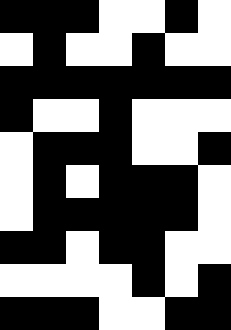[["black", "black", "black", "white", "white", "black", "white"], ["white", "black", "white", "white", "black", "white", "white"], ["black", "black", "black", "black", "black", "black", "black"], ["black", "white", "white", "black", "white", "white", "white"], ["white", "black", "black", "black", "white", "white", "black"], ["white", "black", "white", "black", "black", "black", "white"], ["white", "black", "black", "black", "black", "black", "white"], ["black", "black", "white", "black", "black", "white", "white"], ["white", "white", "white", "white", "black", "white", "black"], ["black", "black", "black", "white", "white", "black", "black"]]